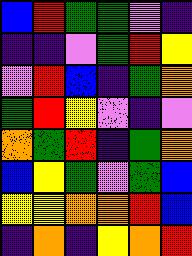[["blue", "red", "green", "green", "violet", "indigo"], ["indigo", "indigo", "violet", "green", "red", "yellow"], ["violet", "red", "blue", "indigo", "green", "orange"], ["green", "red", "yellow", "violet", "indigo", "violet"], ["orange", "green", "red", "indigo", "green", "orange"], ["blue", "yellow", "green", "violet", "green", "blue"], ["yellow", "yellow", "orange", "orange", "red", "blue"], ["indigo", "orange", "indigo", "yellow", "orange", "red"]]